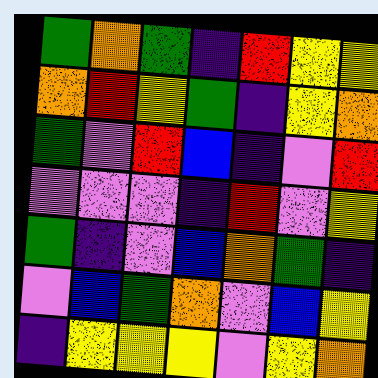[["green", "orange", "green", "indigo", "red", "yellow", "yellow"], ["orange", "red", "yellow", "green", "indigo", "yellow", "orange"], ["green", "violet", "red", "blue", "indigo", "violet", "red"], ["violet", "violet", "violet", "indigo", "red", "violet", "yellow"], ["green", "indigo", "violet", "blue", "orange", "green", "indigo"], ["violet", "blue", "green", "orange", "violet", "blue", "yellow"], ["indigo", "yellow", "yellow", "yellow", "violet", "yellow", "orange"]]